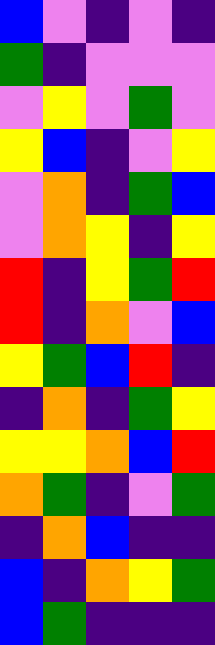[["blue", "violet", "indigo", "violet", "indigo"], ["green", "indigo", "violet", "violet", "violet"], ["violet", "yellow", "violet", "green", "violet"], ["yellow", "blue", "indigo", "violet", "yellow"], ["violet", "orange", "indigo", "green", "blue"], ["violet", "orange", "yellow", "indigo", "yellow"], ["red", "indigo", "yellow", "green", "red"], ["red", "indigo", "orange", "violet", "blue"], ["yellow", "green", "blue", "red", "indigo"], ["indigo", "orange", "indigo", "green", "yellow"], ["yellow", "yellow", "orange", "blue", "red"], ["orange", "green", "indigo", "violet", "green"], ["indigo", "orange", "blue", "indigo", "indigo"], ["blue", "indigo", "orange", "yellow", "green"], ["blue", "green", "indigo", "indigo", "indigo"]]